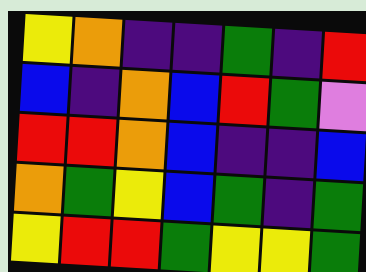[["yellow", "orange", "indigo", "indigo", "green", "indigo", "red"], ["blue", "indigo", "orange", "blue", "red", "green", "violet"], ["red", "red", "orange", "blue", "indigo", "indigo", "blue"], ["orange", "green", "yellow", "blue", "green", "indigo", "green"], ["yellow", "red", "red", "green", "yellow", "yellow", "green"]]